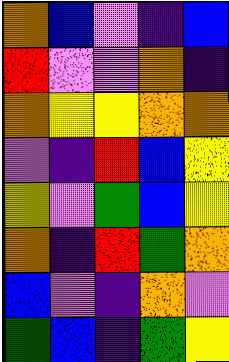[["orange", "blue", "violet", "indigo", "blue"], ["red", "violet", "violet", "orange", "indigo"], ["orange", "yellow", "yellow", "orange", "orange"], ["violet", "indigo", "red", "blue", "yellow"], ["yellow", "violet", "green", "blue", "yellow"], ["orange", "indigo", "red", "green", "orange"], ["blue", "violet", "indigo", "orange", "violet"], ["green", "blue", "indigo", "green", "yellow"]]